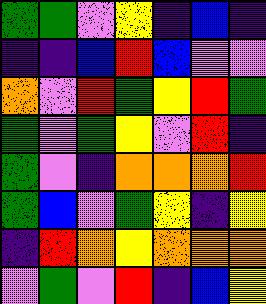[["green", "green", "violet", "yellow", "indigo", "blue", "indigo"], ["indigo", "indigo", "blue", "red", "blue", "violet", "violet"], ["orange", "violet", "red", "green", "yellow", "red", "green"], ["green", "violet", "green", "yellow", "violet", "red", "indigo"], ["green", "violet", "indigo", "orange", "orange", "orange", "red"], ["green", "blue", "violet", "green", "yellow", "indigo", "yellow"], ["indigo", "red", "orange", "yellow", "orange", "orange", "orange"], ["violet", "green", "violet", "red", "indigo", "blue", "yellow"]]